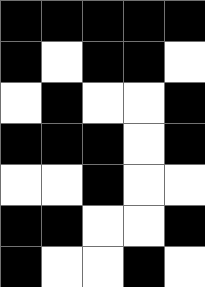[["black", "black", "black", "black", "black"], ["black", "white", "black", "black", "white"], ["white", "black", "white", "white", "black"], ["black", "black", "black", "white", "black"], ["white", "white", "black", "white", "white"], ["black", "black", "white", "white", "black"], ["black", "white", "white", "black", "white"]]